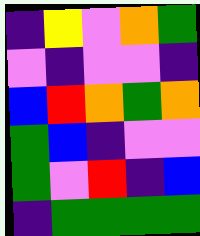[["indigo", "yellow", "violet", "orange", "green"], ["violet", "indigo", "violet", "violet", "indigo"], ["blue", "red", "orange", "green", "orange"], ["green", "blue", "indigo", "violet", "violet"], ["green", "violet", "red", "indigo", "blue"], ["indigo", "green", "green", "green", "green"]]